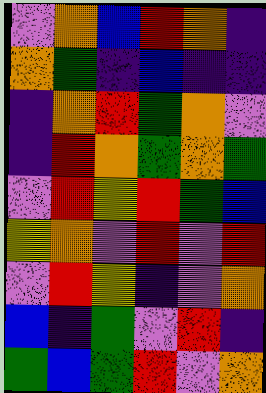[["violet", "orange", "blue", "red", "orange", "indigo"], ["orange", "green", "indigo", "blue", "indigo", "indigo"], ["indigo", "orange", "red", "green", "orange", "violet"], ["indigo", "red", "orange", "green", "orange", "green"], ["violet", "red", "yellow", "red", "green", "blue"], ["yellow", "orange", "violet", "red", "violet", "red"], ["violet", "red", "yellow", "indigo", "violet", "orange"], ["blue", "indigo", "green", "violet", "red", "indigo"], ["green", "blue", "green", "red", "violet", "orange"]]